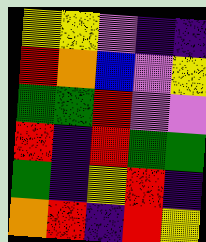[["yellow", "yellow", "violet", "indigo", "indigo"], ["red", "orange", "blue", "violet", "yellow"], ["green", "green", "red", "violet", "violet"], ["red", "indigo", "red", "green", "green"], ["green", "indigo", "yellow", "red", "indigo"], ["orange", "red", "indigo", "red", "yellow"]]